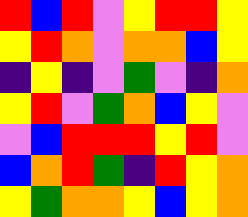[["red", "blue", "red", "violet", "yellow", "red", "red", "yellow"], ["yellow", "red", "orange", "violet", "orange", "orange", "blue", "yellow"], ["indigo", "yellow", "indigo", "violet", "green", "violet", "indigo", "orange"], ["yellow", "red", "violet", "green", "orange", "blue", "yellow", "violet"], ["violet", "blue", "red", "red", "red", "yellow", "red", "violet"], ["blue", "orange", "red", "green", "indigo", "red", "yellow", "orange"], ["yellow", "green", "orange", "orange", "yellow", "blue", "yellow", "orange"]]